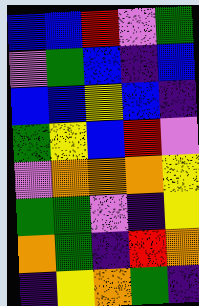[["blue", "blue", "red", "violet", "green"], ["violet", "green", "blue", "indigo", "blue"], ["blue", "blue", "yellow", "blue", "indigo"], ["green", "yellow", "blue", "red", "violet"], ["violet", "orange", "orange", "orange", "yellow"], ["green", "green", "violet", "indigo", "yellow"], ["orange", "green", "indigo", "red", "orange"], ["indigo", "yellow", "orange", "green", "indigo"]]